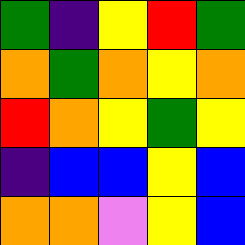[["green", "indigo", "yellow", "red", "green"], ["orange", "green", "orange", "yellow", "orange"], ["red", "orange", "yellow", "green", "yellow"], ["indigo", "blue", "blue", "yellow", "blue"], ["orange", "orange", "violet", "yellow", "blue"]]